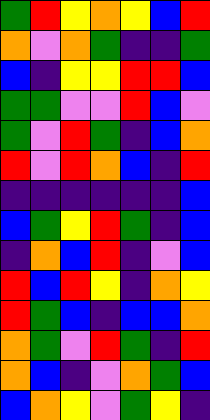[["green", "red", "yellow", "orange", "yellow", "blue", "red"], ["orange", "violet", "orange", "green", "indigo", "indigo", "green"], ["blue", "indigo", "yellow", "yellow", "red", "red", "blue"], ["green", "green", "violet", "violet", "red", "blue", "violet"], ["green", "violet", "red", "green", "indigo", "blue", "orange"], ["red", "violet", "red", "orange", "blue", "indigo", "red"], ["indigo", "indigo", "indigo", "indigo", "indigo", "indigo", "blue"], ["blue", "green", "yellow", "red", "green", "indigo", "blue"], ["indigo", "orange", "blue", "red", "indigo", "violet", "blue"], ["red", "blue", "red", "yellow", "indigo", "orange", "yellow"], ["red", "green", "blue", "indigo", "blue", "blue", "orange"], ["orange", "green", "violet", "red", "green", "indigo", "red"], ["orange", "blue", "indigo", "violet", "orange", "green", "blue"], ["blue", "orange", "yellow", "violet", "green", "yellow", "indigo"]]